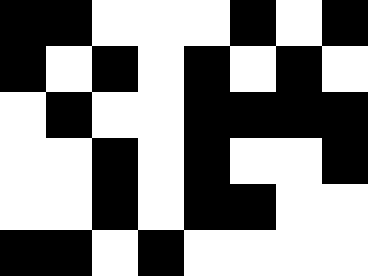[["black", "black", "white", "white", "white", "black", "white", "black"], ["black", "white", "black", "white", "black", "white", "black", "white"], ["white", "black", "white", "white", "black", "black", "black", "black"], ["white", "white", "black", "white", "black", "white", "white", "black"], ["white", "white", "black", "white", "black", "black", "white", "white"], ["black", "black", "white", "black", "white", "white", "white", "white"]]